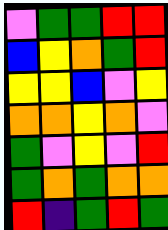[["violet", "green", "green", "red", "red"], ["blue", "yellow", "orange", "green", "red"], ["yellow", "yellow", "blue", "violet", "yellow"], ["orange", "orange", "yellow", "orange", "violet"], ["green", "violet", "yellow", "violet", "red"], ["green", "orange", "green", "orange", "orange"], ["red", "indigo", "green", "red", "green"]]